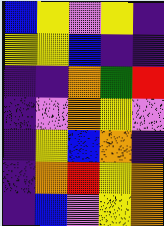[["blue", "yellow", "violet", "yellow", "indigo"], ["yellow", "yellow", "blue", "indigo", "indigo"], ["indigo", "indigo", "orange", "green", "red"], ["indigo", "violet", "orange", "yellow", "violet"], ["indigo", "yellow", "blue", "orange", "indigo"], ["indigo", "orange", "red", "yellow", "orange"], ["indigo", "blue", "violet", "yellow", "orange"]]